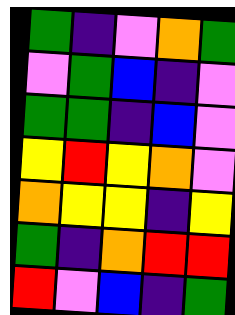[["green", "indigo", "violet", "orange", "green"], ["violet", "green", "blue", "indigo", "violet"], ["green", "green", "indigo", "blue", "violet"], ["yellow", "red", "yellow", "orange", "violet"], ["orange", "yellow", "yellow", "indigo", "yellow"], ["green", "indigo", "orange", "red", "red"], ["red", "violet", "blue", "indigo", "green"]]